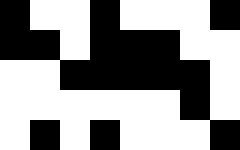[["black", "white", "white", "black", "white", "white", "white", "black"], ["black", "black", "white", "black", "black", "black", "white", "white"], ["white", "white", "black", "black", "black", "black", "black", "white"], ["white", "white", "white", "white", "white", "white", "black", "white"], ["white", "black", "white", "black", "white", "white", "white", "black"]]